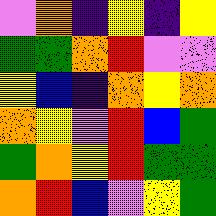[["violet", "orange", "indigo", "yellow", "indigo", "yellow"], ["green", "green", "orange", "red", "violet", "violet"], ["yellow", "blue", "indigo", "orange", "yellow", "orange"], ["orange", "yellow", "violet", "red", "blue", "green"], ["green", "orange", "yellow", "red", "green", "green"], ["orange", "red", "blue", "violet", "yellow", "green"]]